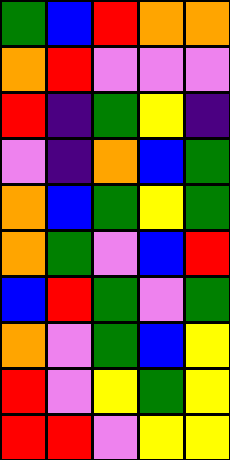[["green", "blue", "red", "orange", "orange"], ["orange", "red", "violet", "violet", "violet"], ["red", "indigo", "green", "yellow", "indigo"], ["violet", "indigo", "orange", "blue", "green"], ["orange", "blue", "green", "yellow", "green"], ["orange", "green", "violet", "blue", "red"], ["blue", "red", "green", "violet", "green"], ["orange", "violet", "green", "blue", "yellow"], ["red", "violet", "yellow", "green", "yellow"], ["red", "red", "violet", "yellow", "yellow"]]